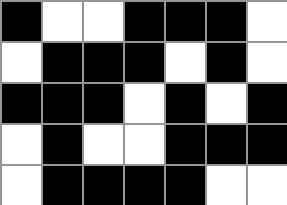[["black", "white", "white", "black", "black", "black", "white"], ["white", "black", "black", "black", "white", "black", "white"], ["black", "black", "black", "white", "black", "white", "black"], ["white", "black", "white", "white", "black", "black", "black"], ["white", "black", "black", "black", "black", "white", "white"]]